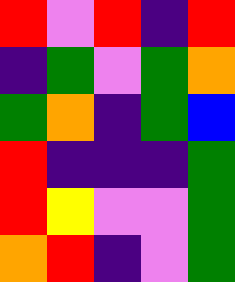[["red", "violet", "red", "indigo", "red"], ["indigo", "green", "violet", "green", "orange"], ["green", "orange", "indigo", "green", "blue"], ["red", "indigo", "indigo", "indigo", "green"], ["red", "yellow", "violet", "violet", "green"], ["orange", "red", "indigo", "violet", "green"]]